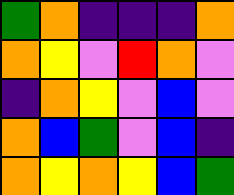[["green", "orange", "indigo", "indigo", "indigo", "orange"], ["orange", "yellow", "violet", "red", "orange", "violet"], ["indigo", "orange", "yellow", "violet", "blue", "violet"], ["orange", "blue", "green", "violet", "blue", "indigo"], ["orange", "yellow", "orange", "yellow", "blue", "green"]]